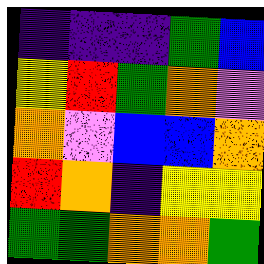[["indigo", "indigo", "indigo", "green", "blue"], ["yellow", "red", "green", "orange", "violet"], ["orange", "violet", "blue", "blue", "orange"], ["red", "orange", "indigo", "yellow", "yellow"], ["green", "green", "orange", "orange", "green"]]